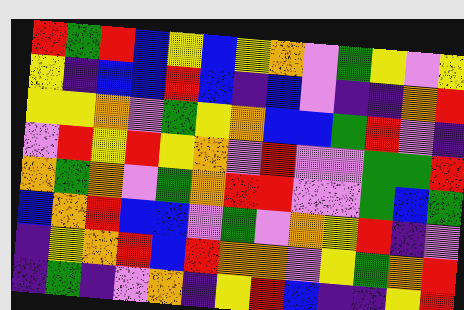[["red", "green", "red", "blue", "yellow", "blue", "yellow", "orange", "violet", "green", "yellow", "violet", "yellow"], ["yellow", "indigo", "blue", "blue", "red", "blue", "indigo", "blue", "violet", "indigo", "indigo", "orange", "red"], ["yellow", "yellow", "orange", "violet", "green", "yellow", "orange", "blue", "blue", "green", "red", "violet", "indigo"], ["violet", "red", "yellow", "red", "yellow", "orange", "violet", "red", "violet", "violet", "green", "green", "red"], ["orange", "green", "orange", "violet", "green", "orange", "red", "red", "violet", "violet", "green", "blue", "green"], ["blue", "orange", "red", "blue", "blue", "violet", "green", "violet", "orange", "yellow", "red", "indigo", "violet"], ["indigo", "yellow", "orange", "red", "blue", "red", "orange", "orange", "violet", "yellow", "green", "orange", "red"], ["indigo", "green", "indigo", "violet", "orange", "indigo", "yellow", "red", "blue", "indigo", "indigo", "yellow", "red"]]